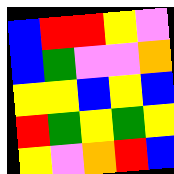[["blue", "red", "red", "yellow", "violet"], ["blue", "green", "violet", "violet", "orange"], ["yellow", "yellow", "blue", "yellow", "blue"], ["red", "green", "yellow", "green", "yellow"], ["yellow", "violet", "orange", "red", "blue"]]